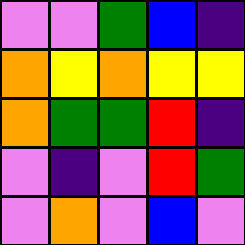[["violet", "violet", "green", "blue", "indigo"], ["orange", "yellow", "orange", "yellow", "yellow"], ["orange", "green", "green", "red", "indigo"], ["violet", "indigo", "violet", "red", "green"], ["violet", "orange", "violet", "blue", "violet"]]